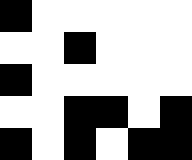[["black", "white", "white", "white", "white", "white"], ["white", "white", "black", "white", "white", "white"], ["black", "white", "white", "white", "white", "white"], ["white", "white", "black", "black", "white", "black"], ["black", "white", "black", "white", "black", "black"]]